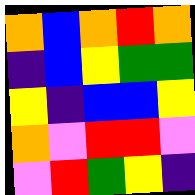[["orange", "blue", "orange", "red", "orange"], ["indigo", "blue", "yellow", "green", "green"], ["yellow", "indigo", "blue", "blue", "yellow"], ["orange", "violet", "red", "red", "violet"], ["violet", "red", "green", "yellow", "indigo"]]